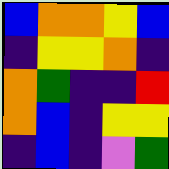[["blue", "orange", "orange", "yellow", "blue"], ["indigo", "yellow", "yellow", "orange", "indigo"], ["orange", "green", "indigo", "indigo", "red"], ["orange", "blue", "indigo", "yellow", "yellow"], ["indigo", "blue", "indigo", "violet", "green"]]